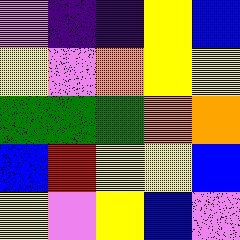[["violet", "indigo", "indigo", "yellow", "blue"], ["yellow", "violet", "orange", "yellow", "yellow"], ["green", "green", "green", "orange", "orange"], ["blue", "red", "yellow", "yellow", "blue"], ["yellow", "violet", "yellow", "blue", "violet"]]